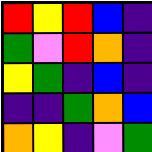[["red", "yellow", "red", "blue", "indigo"], ["green", "violet", "red", "orange", "indigo"], ["yellow", "green", "indigo", "blue", "indigo"], ["indigo", "indigo", "green", "orange", "blue"], ["orange", "yellow", "indigo", "violet", "green"]]